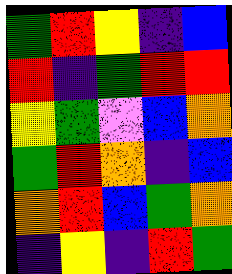[["green", "red", "yellow", "indigo", "blue"], ["red", "indigo", "green", "red", "red"], ["yellow", "green", "violet", "blue", "orange"], ["green", "red", "orange", "indigo", "blue"], ["orange", "red", "blue", "green", "orange"], ["indigo", "yellow", "indigo", "red", "green"]]